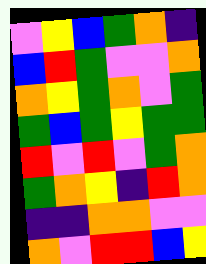[["violet", "yellow", "blue", "green", "orange", "indigo"], ["blue", "red", "green", "violet", "violet", "orange"], ["orange", "yellow", "green", "orange", "violet", "green"], ["green", "blue", "green", "yellow", "green", "green"], ["red", "violet", "red", "violet", "green", "orange"], ["green", "orange", "yellow", "indigo", "red", "orange"], ["indigo", "indigo", "orange", "orange", "violet", "violet"], ["orange", "violet", "red", "red", "blue", "yellow"]]